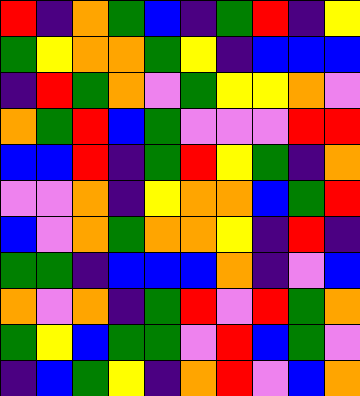[["red", "indigo", "orange", "green", "blue", "indigo", "green", "red", "indigo", "yellow"], ["green", "yellow", "orange", "orange", "green", "yellow", "indigo", "blue", "blue", "blue"], ["indigo", "red", "green", "orange", "violet", "green", "yellow", "yellow", "orange", "violet"], ["orange", "green", "red", "blue", "green", "violet", "violet", "violet", "red", "red"], ["blue", "blue", "red", "indigo", "green", "red", "yellow", "green", "indigo", "orange"], ["violet", "violet", "orange", "indigo", "yellow", "orange", "orange", "blue", "green", "red"], ["blue", "violet", "orange", "green", "orange", "orange", "yellow", "indigo", "red", "indigo"], ["green", "green", "indigo", "blue", "blue", "blue", "orange", "indigo", "violet", "blue"], ["orange", "violet", "orange", "indigo", "green", "red", "violet", "red", "green", "orange"], ["green", "yellow", "blue", "green", "green", "violet", "red", "blue", "green", "violet"], ["indigo", "blue", "green", "yellow", "indigo", "orange", "red", "violet", "blue", "orange"]]